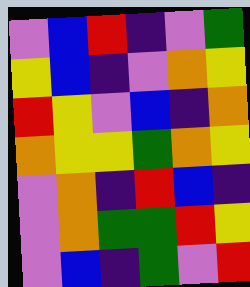[["violet", "blue", "red", "indigo", "violet", "green"], ["yellow", "blue", "indigo", "violet", "orange", "yellow"], ["red", "yellow", "violet", "blue", "indigo", "orange"], ["orange", "yellow", "yellow", "green", "orange", "yellow"], ["violet", "orange", "indigo", "red", "blue", "indigo"], ["violet", "orange", "green", "green", "red", "yellow"], ["violet", "blue", "indigo", "green", "violet", "red"]]